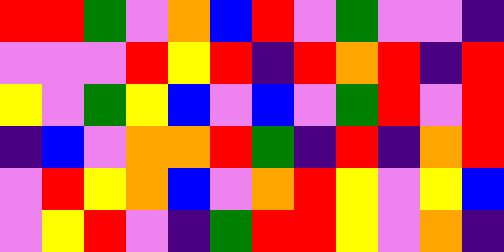[["red", "red", "green", "violet", "orange", "blue", "red", "violet", "green", "violet", "violet", "indigo"], ["violet", "violet", "violet", "red", "yellow", "red", "indigo", "red", "orange", "red", "indigo", "red"], ["yellow", "violet", "green", "yellow", "blue", "violet", "blue", "violet", "green", "red", "violet", "red"], ["indigo", "blue", "violet", "orange", "orange", "red", "green", "indigo", "red", "indigo", "orange", "red"], ["violet", "red", "yellow", "orange", "blue", "violet", "orange", "red", "yellow", "violet", "yellow", "blue"], ["violet", "yellow", "red", "violet", "indigo", "green", "red", "red", "yellow", "violet", "orange", "indigo"]]